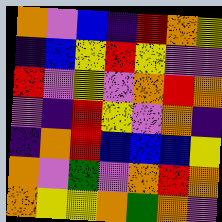[["orange", "violet", "blue", "indigo", "red", "orange", "yellow"], ["indigo", "blue", "yellow", "red", "yellow", "violet", "violet"], ["red", "violet", "yellow", "violet", "orange", "red", "orange"], ["violet", "indigo", "red", "yellow", "violet", "orange", "indigo"], ["indigo", "orange", "red", "blue", "blue", "blue", "yellow"], ["orange", "violet", "green", "violet", "orange", "red", "orange"], ["orange", "yellow", "yellow", "orange", "green", "orange", "violet"]]